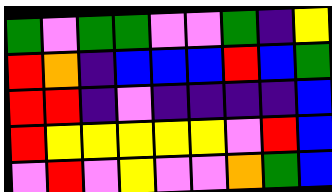[["green", "violet", "green", "green", "violet", "violet", "green", "indigo", "yellow"], ["red", "orange", "indigo", "blue", "blue", "blue", "red", "blue", "green"], ["red", "red", "indigo", "violet", "indigo", "indigo", "indigo", "indigo", "blue"], ["red", "yellow", "yellow", "yellow", "yellow", "yellow", "violet", "red", "blue"], ["violet", "red", "violet", "yellow", "violet", "violet", "orange", "green", "blue"]]